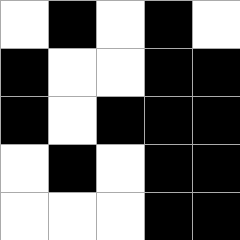[["white", "black", "white", "black", "white"], ["black", "white", "white", "black", "black"], ["black", "white", "black", "black", "black"], ["white", "black", "white", "black", "black"], ["white", "white", "white", "black", "black"]]